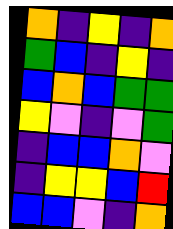[["orange", "indigo", "yellow", "indigo", "orange"], ["green", "blue", "indigo", "yellow", "indigo"], ["blue", "orange", "blue", "green", "green"], ["yellow", "violet", "indigo", "violet", "green"], ["indigo", "blue", "blue", "orange", "violet"], ["indigo", "yellow", "yellow", "blue", "red"], ["blue", "blue", "violet", "indigo", "orange"]]